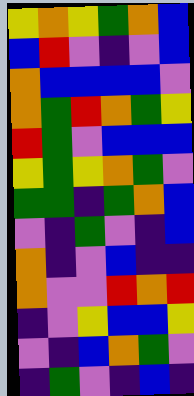[["yellow", "orange", "yellow", "green", "orange", "blue"], ["blue", "red", "violet", "indigo", "violet", "blue"], ["orange", "blue", "blue", "blue", "blue", "violet"], ["orange", "green", "red", "orange", "green", "yellow"], ["red", "green", "violet", "blue", "blue", "blue"], ["yellow", "green", "yellow", "orange", "green", "violet"], ["green", "green", "indigo", "green", "orange", "blue"], ["violet", "indigo", "green", "violet", "indigo", "blue"], ["orange", "indigo", "violet", "blue", "indigo", "indigo"], ["orange", "violet", "violet", "red", "orange", "red"], ["indigo", "violet", "yellow", "blue", "blue", "yellow"], ["violet", "indigo", "blue", "orange", "green", "violet"], ["indigo", "green", "violet", "indigo", "blue", "indigo"]]